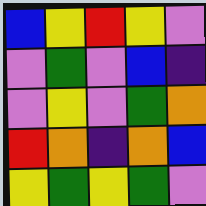[["blue", "yellow", "red", "yellow", "violet"], ["violet", "green", "violet", "blue", "indigo"], ["violet", "yellow", "violet", "green", "orange"], ["red", "orange", "indigo", "orange", "blue"], ["yellow", "green", "yellow", "green", "violet"]]